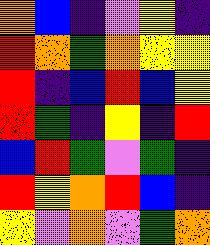[["orange", "blue", "indigo", "violet", "yellow", "indigo"], ["red", "orange", "green", "orange", "yellow", "yellow"], ["red", "indigo", "blue", "red", "blue", "yellow"], ["red", "green", "indigo", "yellow", "indigo", "red"], ["blue", "red", "green", "violet", "green", "indigo"], ["red", "yellow", "orange", "red", "blue", "indigo"], ["yellow", "violet", "orange", "violet", "green", "orange"]]